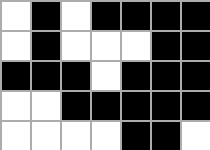[["white", "black", "white", "black", "black", "black", "black"], ["white", "black", "white", "white", "white", "black", "black"], ["black", "black", "black", "white", "black", "black", "black"], ["white", "white", "black", "black", "black", "black", "black"], ["white", "white", "white", "white", "black", "black", "white"]]